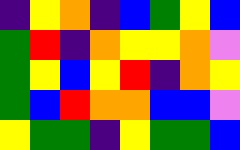[["indigo", "yellow", "orange", "indigo", "blue", "green", "yellow", "blue"], ["green", "red", "indigo", "orange", "yellow", "yellow", "orange", "violet"], ["green", "yellow", "blue", "yellow", "red", "indigo", "orange", "yellow"], ["green", "blue", "red", "orange", "orange", "blue", "blue", "violet"], ["yellow", "green", "green", "indigo", "yellow", "green", "green", "blue"]]